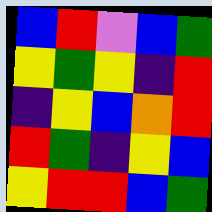[["blue", "red", "violet", "blue", "green"], ["yellow", "green", "yellow", "indigo", "red"], ["indigo", "yellow", "blue", "orange", "red"], ["red", "green", "indigo", "yellow", "blue"], ["yellow", "red", "red", "blue", "green"]]